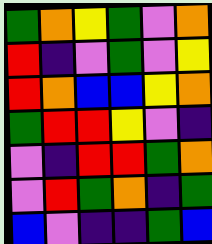[["green", "orange", "yellow", "green", "violet", "orange"], ["red", "indigo", "violet", "green", "violet", "yellow"], ["red", "orange", "blue", "blue", "yellow", "orange"], ["green", "red", "red", "yellow", "violet", "indigo"], ["violet", "indigo", "red", "red", "green", "orange"], ["violet", "red", "green", "orange", "indigo", "green"], ["blue", "violet", "indigo", "indigo", "green", "blue"]]